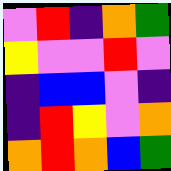[["violet", "red", "indigo", "orange", "green"], ["yellow", "violet", "violet", "red", "violet"], ["indigo", "blue", "blue", "violet", "indigo"], ["indigo", "red", "yellow", "violet", "orange"], ["orange", "red", "orange", "blue", "green"]]